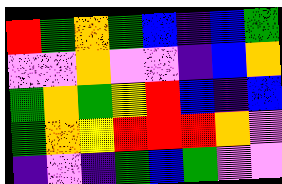[["red", "green", "orange", "green", "blue", "indigo", "blue", "green"], ["violet", "violet", "orange", "violet", "violet", "indigo", "blue", "orange"], ["green", "orange", "green", "yellow", "red", "blue", "indigo", "blue"], ["green", "orange", "yellow", "red", "red", "red", "orange", "violet"], ["indigo", "violet", "indigo", "green", "blue", "green", "violet", "violet"]]